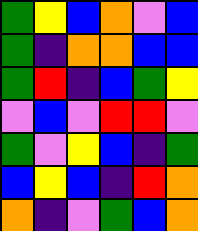[["green", "yellow", "blue", "orange", "violet", "blue"], ["green", "indigo", "orange", "orange", "blue", "blue"], ["green", "red", "indigo", "blue", "green", "yellow"], ["violet", "blue", "violet", "red", "red", "violet"], ["green", "violet", "yellow", "blue", "indigo", "green"], ["blue", "yellow", "blue", "indigo", "red", "orange"], ["orange", "indigo", "violet", "green", "blue", "orange"]]